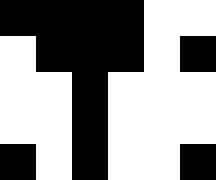[["black", "black", "black", "black", "white", "white"], ["white", "black", "black", "black", "white", "black"], ["white", "white", "black", "white", "white", "white"], ["white", "white", "black", "white", "white", "white"], ["black", "white", "black", "white", "white", "black"]]